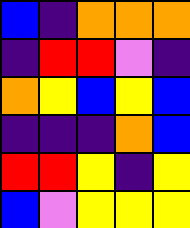[["blue", "indigo", "orange", "orange", "orange"], ["indigo", "red", "red", "violet", "indigo"], ["orange", "yellow", "blue", "yellow", "blue"], ["indigo", "indigo", "indigo", "orange", "blue"], ["red", "red", "yellow", "indigo", "yellow"], ["blue", "violet", "yellow", "yellow", "yellow"]]